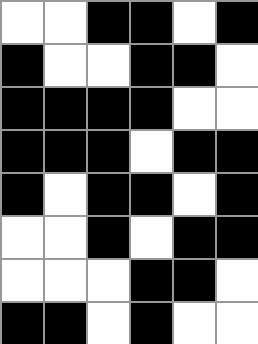[["white", "white", "black", "black", "white", "black"], ["black", "white", "white", "black", "black", "white"], ["black", "black", "black", "black", "white", "white"], ["black", "black", "black", "white", "black", "black"], ["black", "white", "black", "black", "white", "black"], ["white", "white", "black", "white", "black", "black"], ["white", "white", "white", "black", "black", "white"], ["black", "black", "white", "black", "white", "white"]]